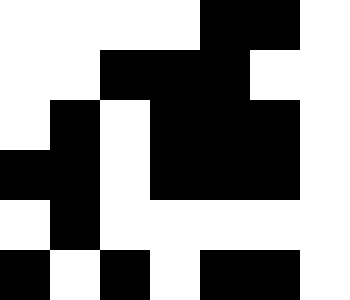[["white", "white", "white", "white", "black", "black", "white"], ["white", "white", "black", "black", "black", "white", "white"], ["white", "black", "white", "black", "black", "black", "white"], ["black", "black", "white", "black", "black", "black", "white"], ["white", "black", "white", "white", "white", "white", "white"], ["black", "white", "black", "white", "black", "black", "white"]]